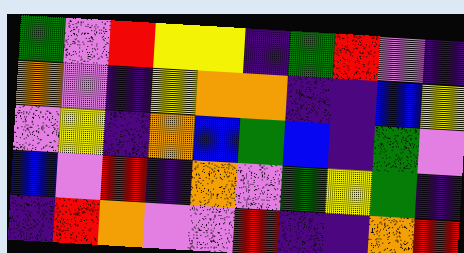[["green", "violet", "red", "yellow", "yellow", "indigo", "green", "red", "violet", "indigo"], ["orange", "violet", "indigo", "yellow", "orange", "orange", "indigo", "indigo", "blue", "yellow"], ["violet", "yellow", "indigo", "orange", "blue", "green", "blue", "indigo", "green", "violet"], ["blue", "violet", "red", "indigo", "orange", "violet", "green", "yellow", "green", "indigo"], ["indigo", "red", "orange", "violet", "violet", "red", "indigo", "indigo", "orange", "red"]]